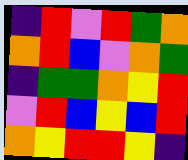[["indigo", "red", "violet", "red", "green", "orange"], ["orange", "red", "blue", "violet", "orange", "green"], ["indigo", "green", "green", "orange", "yellow", "red"], ["violet", "red", "blue", "yellow", "blue", "red"], ["orange", "yellow", "red", "red", "yellow", "indigo"]]